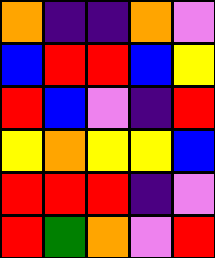[["orange", "indigo", "indigo", "orange", "violet"], ["blue", "red", "red", "blue", "yellow"], ["red", "blue", "violet", "indigo", "red"], ["yellow", "orange", "yellow", "yellow", "blue"], ["red", "red", "red", "indigo", "violet"], ["red", "green", "orange", "violet", "red"]]